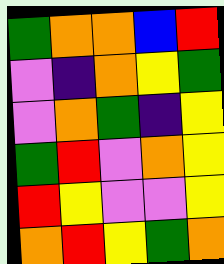[["green", "orange", "orange", "blue", "red"], ["violet", "indigo", "orange", "yellow", "green"], ["violet", "orange", "green", "indigo", "yellow"], ["green", "red", "violet", "orange", "yellow"], ["red", "yellow", "violet", "violet", "yellow"], ["orange", "red", "yellow", "green", "orange"]]